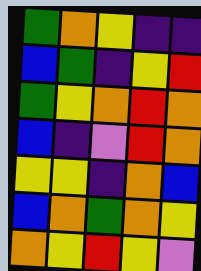[["green", "orange", "yellow", "indigo", "indigo"], ["blue", "green", "indigo", "yellow", "red"], ["green", "yellow", "orange", "red", "orange"], ["blue", "indigo", "violet", "red", "orange"], ["yellow", "yellow", "indigo", "orange", "blue"], ["blue", "orange", "green", "orange", "yellow"], ["orange", "yellow", "red", "yellow", "violet"]]